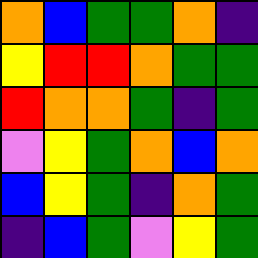[["orange", "blue", "green", "green", "orange", "indigo"], ["yellow", "red", "red", "orange", "green", "green"], ["red", "orange", "orange", "green", "indigo", "green"], ["violet", "yellow", "green", "orange", "blue", "orange"], ["blue", "yellow", "green", "indigo", "orange", "green"], ["indigo", "blue", "green", "violet", "yellow", "green"]]